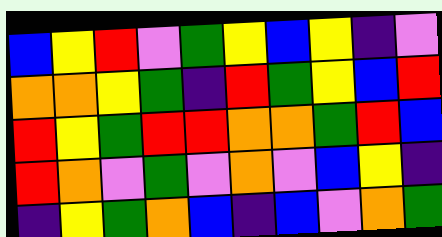[["blue", "yellow", "red", "violet", "green", "yellow", "blue", "yellow", "indigo", "violet"], ["orange", "orange", "yellow", "green", "indigo", "red", "green", "yellow", "blue", "red"], ["red", "yellow", "green", "red", "red", "orange", "orange", "green", "red", "blue"], ["red", "orange", "violet", "green", "violet", "orange", "violet", "blue", "yellow", "indigo"], ["indigo", "yellow", "green", "orange", "blue", "indigo", "blue", "violet", "orange", "green"]]